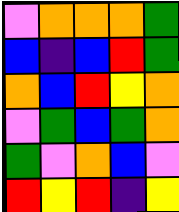[["violet", "orange", "orange", "orange", "green"], ["blue", "indigo", "blue", "red", "green"], ["orange", "blue", "red", "yellow", "orange"], ["violet", "green", "blue", "green", "orange"], ["green", "violet", "orange", "blue", "violet"], ["red", "yellow", "red", "indigo", "yellow"]]